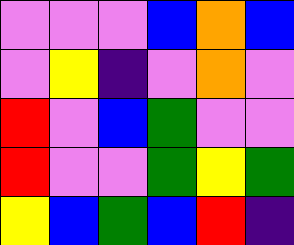[["violet", "violet", "violet", "blue", "orange", "blue"], ["violet", "yellow", "indigo", "violet", "orange", "violet"], ["red", "violet", "blue", "green", "violet", "violet"], ["red", "violet", "violet", "green", "yellow", "green"], ["yellow", "blue", "green", "blue", "red", "indigo"]]